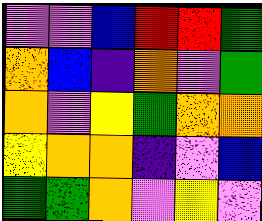[["violet", "violet", "blue", "red", "red", "green"], ["orange", "blue", "indigo", "orange", "violet", "green"], ["orange", "violet", "yellow", "green", "orange", "orange"], ["yellow", "orange", "orange", "indigo", "violet", "blue"], ["green", "green", "orange", "violet", "yellow", "violet"]]